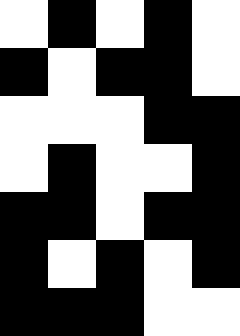[["white", "black", "white", "black", "white"], ["black", "white", "black", "black", "white"], ["white", "white", "white", "black", "black"], ["white", "black", "white", "white", "black"], ["black", "black", "white", "black", "black"], ["black", "white", "black", "white", "black"], ["black", "black", "black", "white", "white"]]